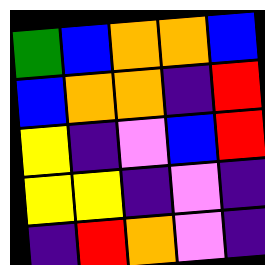[["green", "blue", "orange", "orange", "blue"], ["blue", "orange", "orange", "indigo", "red"], ["yellow", "indigo", "violet", "blue", "red"], ["yellow", "yellow", "indigo", "violet", "indigo"], ["indigo", "red", "orange", "violet", "indigo"]]